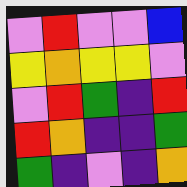[["violet", "red", "violet", "violet", "blue"], ["yellow", "orange", "yellow", "yellow", "violet"], ["violet", "red", "green", "indigo", "red"], ["red", "orange", "indigo", "indigo", "green"], ["green", "indigo", "violet", "indigo", "orange"]]